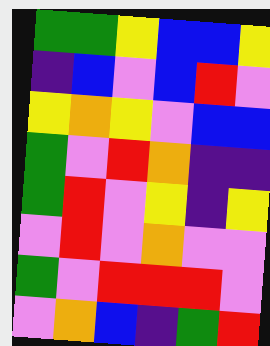[["green", "green", "yellow", "blue", "blue", "yellow"], ["indigo", "blue", "violet", "blue", "red", "violet"], ["yellow", "orange", "yellow", "violet", "blue", "blue"], ["green", "violet", "red", "orange", "indigo", "indigo"], ["green", "red", "violet", "yellow", "indigo", "yellow"], ["violet", "red", "violet", "orange", "violet", "violet"], ["green", "violet", "red", "red", "red", "violet"], ["violet", "orange", "blue", "indigo", "green", "red"]]